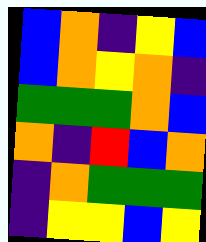[["blue", "orange", "indigo", "yellow", "blue"], ["blue", "orange", "yellow", "orange", "indigo"], ["green", "green", "green", "orange", "blue"], ["orange", "indigo", "red", "blue", "orange"], ["indigo", "orange", "green", "green", "green"], ["indigo", "yellow", "yellow", "blue", "yellow"]]